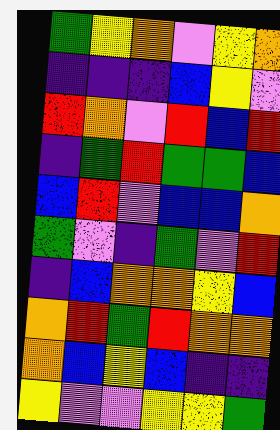[["green", "yellow", "orange", "violet", "yellow", "orange"], ["indigo", "indigo", "indigo", "blue", "yellow", "violet"], ["red", "orange", "violet", "red", "blue", "red"], ["indigo", "green", "red", "green", "green", "blue"], ["blue", "red", "violet", "blue", "blue", "orange"], ["green", "violet", "indigo", "green", "violet", "red"], ["indigo", "blue", "orange", "orange", "yellow", "blue"], ["orange", "red", "green", "red", "orange", "orange"], ["orange", "blue", "yellow", "blue", "indigo", "indigo"], ["yellow", "violet", "violet", "yellow", "yellow", "green"]]